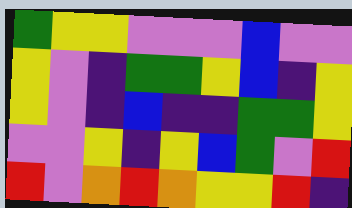[["green", "yellow", "yellow", "violet", "violet", "violet", "blue", "violet", "violet"], ["yellow", "violet", "indigo", "green", "green", "yellow", "blue", "indigo", "yellow"], ["yellow", "violet", "indigo", "blue", "indigo", "indigo", "green", "green", "yellow"], ["violet", "violet", "yellow", "indigo", "yellow", "blue", "green", "violet", "red"], ["red", "violet", "orange", "red", "orange", "yellow", "yellow", "red", "indigo"]]